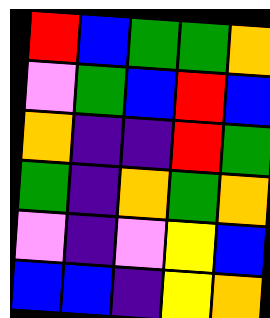[["red", "blue", "green", "green", "orange"], ["violet", "green", "blue", "red", "blue"], ["orange", "indigo", "indigo", "red", "green"], ["green", "indigo", "orange", "green", "orange"], ["violet", "indigo", "violet", "yellow", "blue"], ["blue", "blue", "indigo", "yellow", "orange"]]